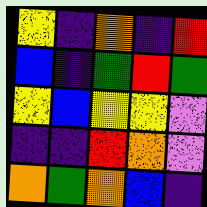[["yellow", "indigo", "orange", "indigo", "red"], ["blue", "indigo", "green", "red", "green"], ["yellow", "blue", "yellow", "yellow", "violet"], ["indigo", "indigo", "red", "orange", "violet"], ["orange", "green", "orange", "blue", "indigo"]]